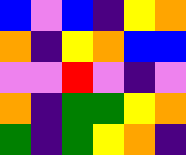[["blue", "violet", "blue", "indigo", "yellow", "orange"], ["orange", "indigo", "yellow", "orange", "blue", "blue"], ["violet", "violet", "red", "violet", "indigo", "violet"], ["orange", "indigo", "green", "green", "yellow", "orange"], ["green", "indigo", "green", "yellow", "orange", "indigo"]]